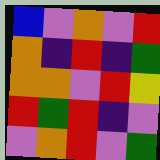[["blue", "violet", "orange", "violet", "red"], ["orange", "indigo", "red", "indigo", "green"], ["orange", "orange", "violet", "red", "yellow"], ["red", "green", "red", "indigo", "violet"], ["violet", "orange", "red", "violet", "green"]]